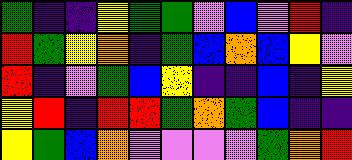[["green", "indigo", "indigo", "yellow", "green", "green", "violet", "blue", "violet", "red", "indigo"], ["red", "green", "yellow", "orange", "indigo", "green", "blue", "orange", "blue", "yellow", "violet"], ["red", "indigo", "violet", "green", "blue", "yellow", "indigo", "indigo", "blue", "indigo", "yellow"], ["yellow", "red", "indigo", "red", "red", "green", "orange", "green", "blue", "indigo", "indigo"], ["yellow", "green", "blue", "orange", "violet", "violet", "violet", "violet", "green", "orange", "red"]]